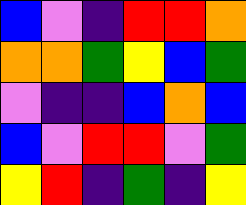[["blue", "violet", "indigo", "red", "red", "orange"], ["orange", "orange", "green", "yellow", "blue", "green"], ["violet", "indigo", "indigo", "blue", "orange", "blue"], ["blue", "violet", "red", "red", "violet", "green"], ["yellow", "red", "indigo", "green", "indigo", "yellow"]]